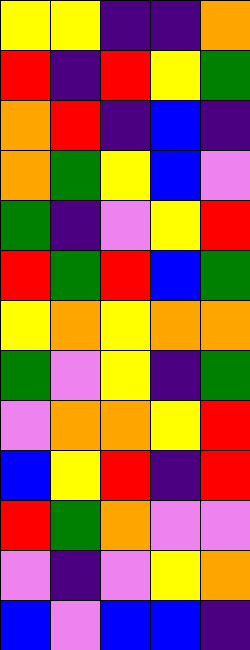[["yellow", "yellow", "indigo", "indigo", "orange"], ["red", "indigo", "red", "yellow", "green"], ["orange", "red", "indigo", "blue", "indigo"], ["orange", "green", "yellow", "blue", "violet"], ["green", "indigo", "violet", "yellow", "red"], ["red", "green", "red", "blue", "green"], ["yellow", "orange", "yellow", "orange", "orange"], ["green", "violet", "yellow", "indigo", "green"], ["violet", "orange", "orange", "yellow", "red"], ["blue", "yellow", "red", "indigo", "red"], ["red", "green", "orange", "violet", "violet"], ["violet", "indigo", "violet", "yellow", "orange"], ["blue", "violet", "blue", "blue", "indigo"]]